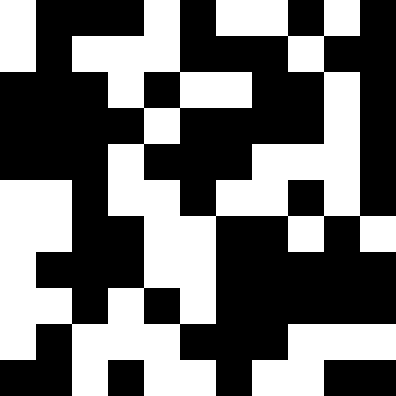[["white", "black", "black", "black", "white", "black", "white", "white", "black", "white", "black"], ["white", "black", "white", "white", "white", "black", "black", "black", "white", "black", "black"], ["black", "black", "black", "white", "black", "white", "white", "black", "black", "white", "black"], ["black", "black", "black", "black", "white", "black", "black", "black", "black", "white", "black"], ["black", "black", "black", "white", "black", "black", "black", "white", "white", "white", "black"], ["white", "white", "black", "white", "white", "black", "white", "white", "black", "white", "black"], ["white", "white", "black", "black", "white", "white", "black", "black", "white", "black", "white"], ["white", "black", "black", "black", "white", "white", "black", "black", "black", "black", "black"], ["white", "white", "black", "white", "black", "white", "black", "black", "black", "black", "black"], ["white", "black", "white", "white", "white", "black", "black", "black", "white", "white", "white"], ["black", "black", "white", "black", "white", "white", "black", "white", "white", "black", "black"]]